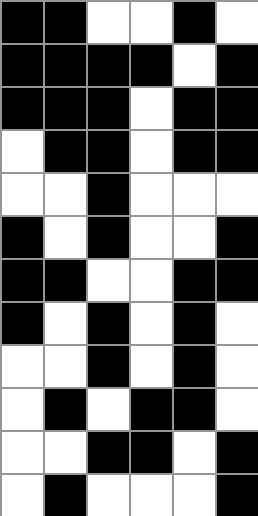[["black", "black", "white", "white", "black", "white"], ["black", "black", "black", "black", "white", "black"], ["black", "black", "black", "white", "black", "black"], ["white", "black", "black", "white", "black", "black"], ["white", "white", "black", "white", "white", "white"], ["black", "white", "black", "white", "white", "black"], ["black", "black", "white", "white", "black", "black"], ["black", "white", "black", "white", "black", "white"], ["white", "white", "black", "white", "black", "white"], ["white", "black", "white", "black", "black", "white"], ["white", "white", "black", "black", "white", "black"], ["white", "black", "white", "white", "white", "black"]]